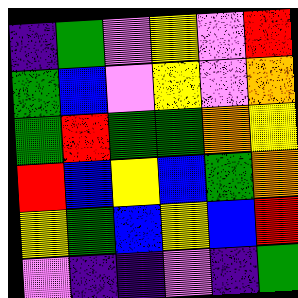[["indigo", "green", "violet", "yellow", "violet", "red"], ["green", "blue", "violet", "yellow", "violet", "orange"], ["green", "red", "green", "green", "orange", "yellow"], ["red", "blue", "yellow", "blue", "green", "orange"], ["yellow", "green", "blue", "yellow", "blue", "red"], ["violet", "indigo", "indigo", "violet", "indigo", "green"]]